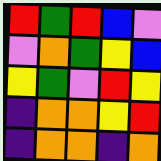[["red", "green", "red", "blue", "violet"], ["violet", "orange", "green", "yellow", "blue"], ["yellow", "green", "violet", "red", "yellow"], ["indigo", "orange", "orange", "yellow", "red"], ["indigo", "orange", "orange", "indigo", "orange"]]